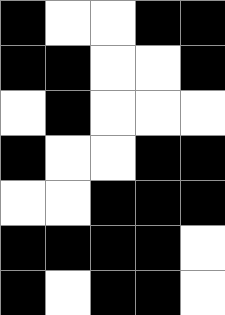[["black", "white", "white", "black", "black"], ["black", "black", "white", "white", "black"], ["white", "black", "white", "white", "white"], ["black", "white", "white", "black", "black"], ["white", "white", "black", "black", "black"], ["black", "black", "black", "black", "white"], ["black", "white", "black", "black", "white"]]